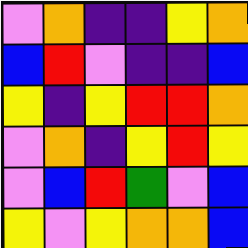[["violet", "orange", "indigo", "indigo", "yellow", "orange"], ["blue", "red", "violet", "indigo", "indigo", "blue"], ["yellow", "indigo", "yellow", "red", "red", "orange"], ["violet", "orange", "indigo", "yellow", "red", "yellow"], ["violet", "blue", "red", "green", "violet", "blue"], ["yellow", "violet", "yellow", "orange", "orange", "blue"]]